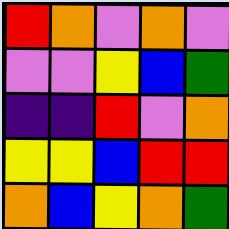[["red", "orange", "violet", "orange", "violet"], ["violet", "violet", "yellow", "blue", "green"], ["indigo", "indigo", "red", "violet", "orange"], ["yellow", "yellow", "blue", "red", "red"], ["orange", "blue", "yellow", "orange", "green"]]